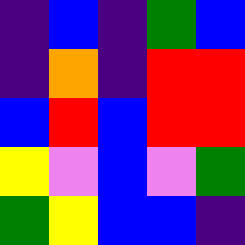[["indigo", "blue", "indigo", "green", "blue"], ["indigo", "orange", "indigo", "red", "red"], ["blue", "red", "blue", "red", "red"], ["yellow", "violet", "blue", "violet", "green"], ["green", "yellow", "blue", "blue", "indigo"]]